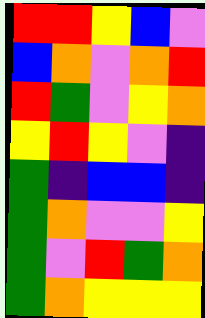[["red", "red", "yellow", "blue", "violet"], ["blue", "orange", "violet", "orange", "red"], ["red", "green", "violet", "yellow", "orange"], ["yellow", "red", "yellow", "violet", "indigo"], ["green", "indigo", "blue", "blue", "indigo"], ["green", "orange", "violet", "violet", "yellow"], ["green", "violet", "red", "green", "orange"], ["green", "orange", "yellow", "yellow", "yellow"]]